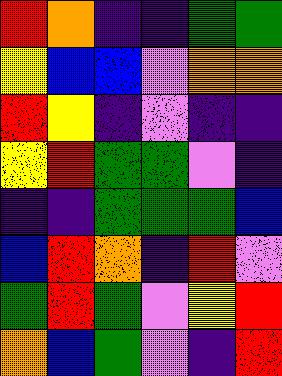[["red", "orange", "indigo", "indigo", "green", "green"], ["yellow", "blue", "blue", "violet", "orange", "orange"], ["red", "yellow", "indigo", "violet", "indigo", "indigo"], ["yellow", "red", "green", "green", "violet", "indigo"], ["indigo", "indigo", "green", "green", "green", "blue"], ["blue", "red", "orange", "indigo", "red", "violet"], ["green", "red", "green", "violet", "yellow", "red"], ["orange", "blue", "green", "violet", "indigo", "red"]]